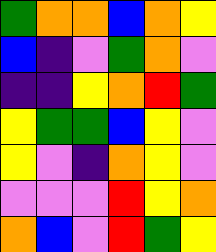[["green", "orange", "orange", "blue", "orange", "yellow"], ["blue", "indigo", "violet", "green", "orange", "violet"], ["indigo", "indigo", "yellow", "orange", "red", "green"], ["yellow", "green", "green", "blue", "yellow", "violet"], ["yellow", "violet", "indigo", "orange", "yellow", "violet"], ["violet", "violet", "violet", "red", "yellow", "orange"], ["orange", "blue", "violet", "red", "green", "yellow"]]